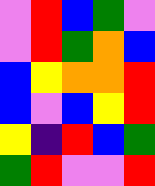[["violet", "red", "blue", "green", "violet"], ["violet", "red", "green", "orange", "blue"], ["blue", "yellow", "orange", "orange", "red"], ["blue", "violet", "blue", "yellow", "red"], ["yellow", "indigo", "red", "blue", "green"], ["green", "red", "violet", "violet", "red"]]